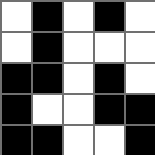[["white", "black", "white", "black", "white"], ["white", "black", "white", "white", "white"], ["black", "black", "white", "black", "white"], ["black", "white", "white", "black", "black"], ["black", "black", "white", "white", "black"]]